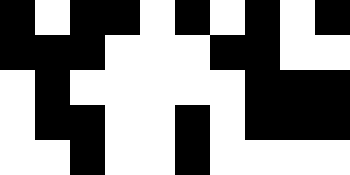[["black", "white", "black", "black", "white", "black", "white", "black", "white", "black"], ["black", "black", "black", "white", "white", "white", "black", "black", "white", "white"], ["white", "black", "white", "white", "white", "white", "white", "black", "black", "black"], ["white", "black", "black", "white", "white", "black", "white", "black", "black", "black"], ["white", "white", "black", "white", "white", "black", "white", "white", "white", "white"]]